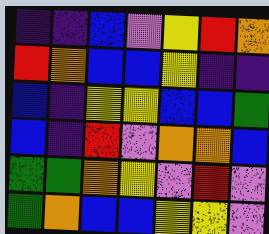[["indigo", "indigo", "blue", "violet", "yellow", "red", "orange"], ["red", "orange", "blue", "blue", "yellow", "indigo", "indigo"], ["blue", "indigo", "yellow", "yellow", "blue", "blue", "green"], ["blue", "indigo", "red", "violet", "orange", "orange", "blue"], ["green", "green", "orange", "yellow", "violet", "red", "violet"], ["green", "orange", "blue", "blue", "yellow", "yellow", "violet"]]